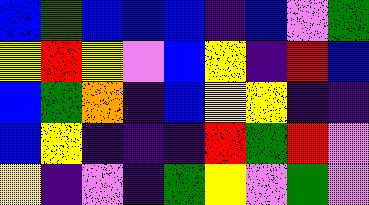[["blue", "green", "blue", "blue", "blue", "indigo", "blue", "violet", "green"], ["yellow", "red", "yellow", "violet", "blue", "yellow", "indigo", "red", "blue"], ["blue", "green", "orange", "indigo", "blue", "yellow", "yellow", "indigo", "indigo"], ["blue", "yellow", "indigo", "indigo", "indigo", "red", "green", "red", "violet"], ["yellow", "indigo", "violet", "indigo", "green", "yellow", "violet", "green", "violet"]]